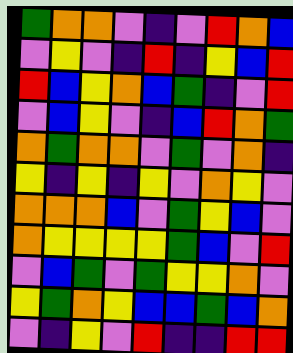[["green", "orange", "orange", "violet", "indigo", "violet", "red", "orange", "blue"], ["violet", "yellow", "violet", "indigo", "red", "indigo", "yellow", "blue", "red"], ["red", "blue", "yellow", "orange", "blue", "green", "indigo", "violet", "red"], ["violet", "blue", "yellow", "violet", "indigo", "blue", "red", "orange", "green"], ["orange", "green", "orange", "orange", "violet", "green", "violet", "orange", "indigo"], ["yellow", "indigo", "yellow", "indigo", "yellow", "violet", "orange", "yellow", "violet"], ["orange", "orange", "orange", "blue", "violet", "green", "yellow", "blue", "violet"], ["orange", "yellow", "yellow", "yellow", "yellow", "green", "blue", "violet", "red"], ["violet", "blue", "green", "violet", "green", "yellow", "yellow", "orange", "violet"], ["yellow", "green", "orange", "yellow", "blue", "blue", "green", "blue", "orange"], ["violet", "indigo", "yellow", "violet", "red", "indigo", "indigo", "red", "red"]]